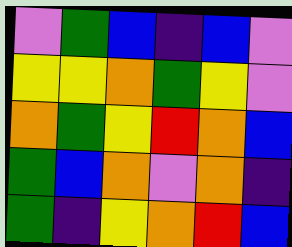[["violet", "green", "blue", "indigo", "blue", "violet"], ["yellow", "yellow", "orange", "green", "yellow", "violet"], ["orange", "green", "yellow", "red", "orange", "blue"], ["green", "blue", "orange", "violet", "orange", "indigo"], ["green", "indigo", "yellow", "orange", "red", "blue"]]